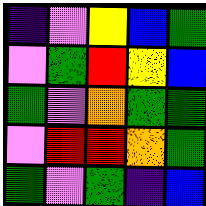[["indigo", "violet", "yellow", "blue", "green"], ["violet", "green", "red", "yellow", "blue"], ["green", "violet", "orange", "green", "green"], ["violet", "red", "red", "orange", "green"], ["green", "violet", "green", "indigo", "blue"]]